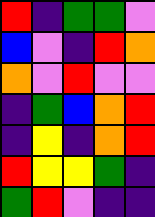[["red", "indigo", "green", "green", "violet"], ["blue", "violet", "indigo", "red", "orange"], ["orange", "violet", "red", "violet", "violet"], ["indigo", "green", "blue", "orange", "red"], ["indigo", "yellow", "indigo", "orange", "red"], ["red", "yellow", "yellow", "green", "indigo"], ["green", "red", "violet", "indigo", "indigo"]]